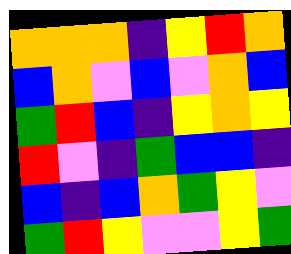[["orange", "orange", "orange", "indigo", "yellow", "red", "orange"], ["blue", "orange", "violet", "blue", "violet", "orange", "blue"], ["green", "red", "blue", "indigo", "yellow", "orange", "yellow"], ["red", "violet", "indigo", "green", "blue", "blue", "indigo"], ["blue", "indigo", "blue", "orange", "green", "yellow", "violet"], ["green", "red", "yellow", "violet", "violet", "yellow", "green"]]